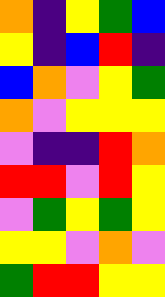[["orange", "indigo", "yellow", "green", "blue"], ["yellow", "indigo", "blue", "red", "indigo"], ["blue", "orange", "violet", "yellow", "green"], ["orange", "violet", "yellow", "yellow", "yellow"], ["violet", "indigo", "indigo", "red", "orange"], ["red", "red", "violet", "red", "yellow"], ["violet", "green", "yellow", "green", "yellow"], ["yellow", "yellow", "violet", "orange", "violet"], ["green", "red", "red", "yellow", "yellow"]]